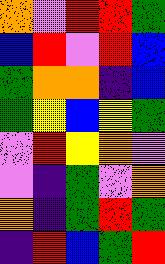[["orange", "violet", "red", "red", "green"], ["blue", "red", "violet", "red", "blue"], ["green", "orange", "orange", "indigo", "blue"], ["green", "yellow", "blue", "yellow", "green"], ["violet", "red", "yellow", "orange", "violet"], ["violet", "indigo", "green", "violet", "orange"], ["orange", "indigo", "green", "red", "green"], ["indigo", "red", "blue", "green", "red"]]